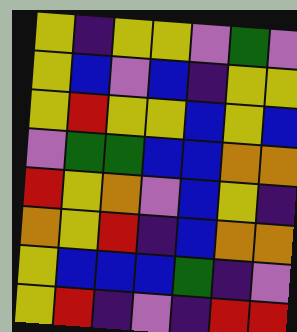[["yellow", "indigo", "yellow", "yellow", "violet", "green", "violet"], ["yellow", "blue", "violet", "blue", "indigo", "yellow", "yellow"], ["yellow", "red", "yellow", "yellow", "blue", "yellow", "blue"], ["violet", "green", "green", "blue", "blue", "orange", "orange"], ["red", "yellow", "orange", "violet", "blue", "yellow", "indigo"], ["orange", "yellow", "red", "indigo", "blue", "orange", "orange"], ["yellow", "blue", "blue", "blue", "green", "indigo", "violet"], ["yellow", "red", "indigo", "violet", "indigo", "red", "red"]]